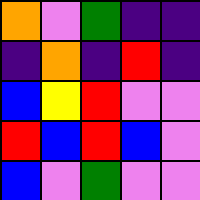[["orange", "violet", "green", "indigo", "indigo"], ["indigo", "orange", "indigo", "red", "indigo"], ["blue", "yellow", "red", "violet", "violet"], ["red", "blue", "red", "blue", "violet"], ["blue", "violet", "green", "violet", "violet"]]